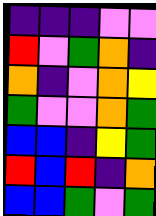[["indigo", "indigo", "indigo", "violet", "violet"], ["red", "violet", "green", "orange", "indigo"], ["orange", "indigo", "violet", "orange", "yellow"], ["green", "violet", "violet", "orange", "green"], ["blue", "blue", "indigo", "yellow", "green"], ["red", "blue", "red", "indigo", "orange"], ["blue", "blue", "green", "violet", "green"]]